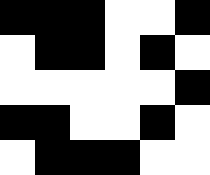[["black", "black", "black", "white", "white", "black"], ["white", "black", "black", "white", "black", "white"], ["white", "white", "white", "white", "white", "black"], ["black", "black", "white", "white", "black", "white"], ["white", "black", "black", "black", "white", "white"]]